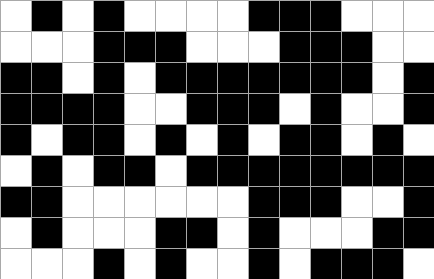[["white", "black", "white", "black", "white", "white", "white", "white", "black", "black", "black", "white", "white", "white"], ["white", "white", "white", "black", "black", "black", "white", "white", "white", "black", "black", "black", "white", "white"], ["black", "black", "white", "black", "white", "black", "black", "black", "black", "black", "black", "black", "white", "black"], ["black", "black", "black", "black", "white", "white", "black", "black", "black", "white", "black", "white", "white", "black"], ["black", "white", "black", "black", "white", "black", "white", "black", "white", "black", "black", "white", "black", "white"], ["white", "black", "white", "black", "black", "white", "black", "black", "black", "black", "black", "black", "black", "black"], ["black", "black", "white", "white", "white", "white", "white", "white", "black", "black", "black", "white", "white", "black"], ["white", "black", "white", "white", "white", "black", "black", "white", "black", "white", "white", "white", "black", "black"], ["white", "white", "white", "black", "white", "black", "white", "white", "black", "white", "black", "black", "black", "white"]]